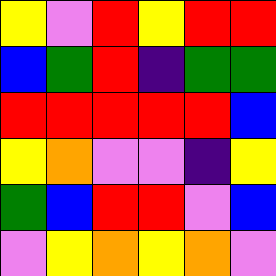[["yellow", "violet", "red", "yellow", "red", "red"], ["blue", "green", "red", "indigo", "green", "green"], ["red", "red", "red", "red", "red", "blue"], ["yellow", "orange", "violet", "violet", "indigo", "yellow"], ["green", "blue", "red", "red", "violet", "blue"], ["violet", "yellow", "orange", "yellow", "orange", "violet"]]